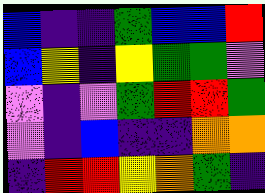[["blue", "indigo", "indigo", "green", "blue", "blue", "red"], ["blue", "yellow", "indigo", "yellow", "green", "green", "violet"], ["violet", "indigo", "violet", "green", "red", "red", "green"], ["violet", "indigo", "blue", "indigo", "indigo", "orange", "orange"], ["indigo", "red", "red", "yellow", "orange", "green", "indigo"]]